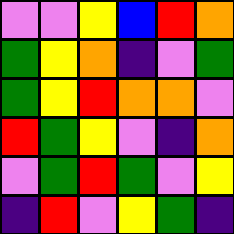[["violet", "violet", "yellow", "blue", "red", "orange"], ["green", "yellow", "orange", "indigo", "violet", "green"], ["green", "yellow", "red", "orange", "orange", "violet"], ["red", "green", "yellow", "violet", "indigo", "orange"], ["violet", "green", "red", "green", "violet", "yellow"], ["indigo", "red", "violet", "yellow", "green", "indigo"]]